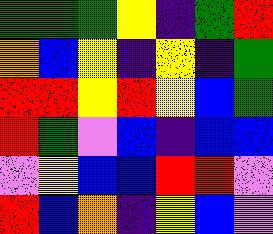[["green", "green", "green", "yellow", "indigo", "green", "red"], ["orange", "blue", "yellow", "indigo", "yellow", "indigo", "green"], ["red", "red", "yellow", "red", "yellow", "blue", "green"], ["red", "green", "violet", "blue", "indigo", "blue", "blue"], ["violet", "yellow", "blue", "blue", "red", "red", "violet"], ["red", "blue", "orange", "indigo", "yellow", "blue", "violet"]]